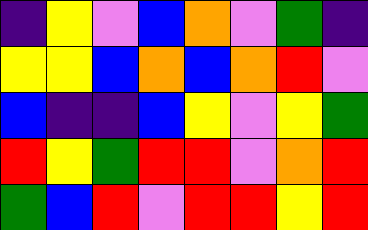[["indigo", "yellow", "violet", "blue", "orange", "violet", "green", "indigo"], ["yellow", "yellow", "blue", "orange", "blue", "orange", "red", "violet"], ["blue", "indigo", "indigo", "blue", "yellow", "violet", "yellow", "green"], ["red", "yellow", "green", "red", "red", "violet", "orange", "red"], ["green", "blue", "red", "violet", "red", "red", "yellow", "red"]]